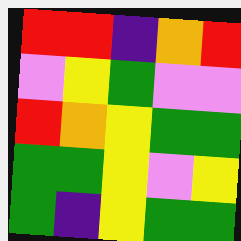[["red", "red", "indigo", "orange", "red"], ["violet", "yellow", "green", "violet", "violet"], ["red", "orange", "yellow", "green", "green"], ["green", "green", "yellow", "violet", "yellow"], ["green", "indigo", "yellow", "green", "green"]]